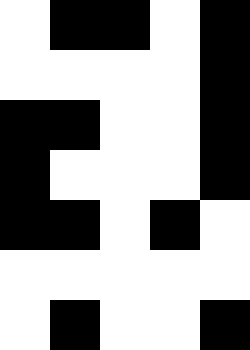[["white", "black", "black", "white", "black"], ["white", "white", "white", "white", "black"], ["black", "black", "white", "white", "black"], ["black", "white", "white", "white", "black"], ["black", "black", "white", "black", "white"], ["white", "white", "white", "white", "white"], ["white", "black", "white", "white", "black"]]